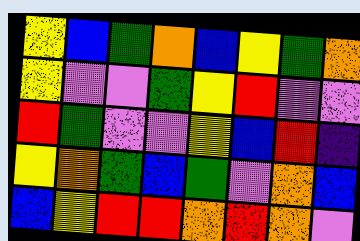[["yellow", "blue", "green", "orange", "blue", "yellow", "green", "orange"], ["yellow", "violet", "violet", "green", "yellow", "red", "violet", "violet"], ["red", "green", "violet", "violet", "yellow", "blue", "red", "indigo"], ["yellow", "orange", "green", "blue", "green", "violet", "orange", "blue"], ["blue", "yellow", "red", "red", "orange", "red", "orange", "violet"]]